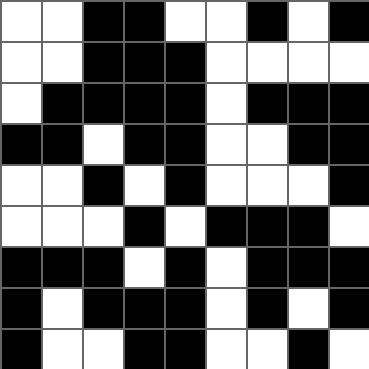[["white", "white", "black", "black", "white", "white", "black", "white", "black"], ["white", "white", "black", "black", "black", "white", "white", "white", "white"], ["white", "black", "black", "black", "black", "white", "black", "black", "black"], ["black", "black", "white", "black", "black", "white", "white", "black", "black"], ["white", "white", "black", "white", "black", "white", "white", "white", "black"], ["white", "white", "white", "black", "white", "black", "black", "black", "white"], ["black", "black", "black", "white", "black", "white", "black", "black", "black"], ["black", "white", "black", "black", "black", "white", "black", "white", "black"], ["black", "white", "white", "black", "black", "white", "white", "black", "white"]]